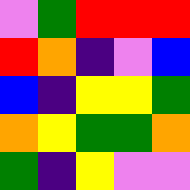[["violet", "green", "red", "red", "red"], ["red", "orange", "indigo", "violet", "blue"], ["blue", "indigo", "yellow", "yellow", "green"], ["orange", "yellow", "green", "green", "orange"], ["green", "indigo", "yellow", "violet", "violet"]]